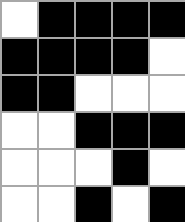[["white", "black", "black", "black", "black"], ["black", "black", "black", "black", "white"], ["black", "black", "white", "white", "white"], ["white", "white", "black", "black", "black"], ["white", "white", "white", "black", "white"], ["white", "white", "black", "white", "black"]]